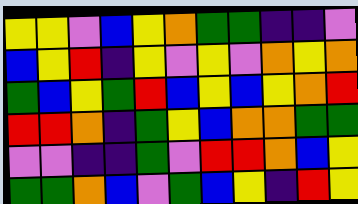[["yellow", "yellow", "violet", "blue", "yellow", "orange", "green", "green", "indigo", "indigo", "violet"], ["blue", "yellow", "red", "indigo", "yellow", "violet", "yellow", "violet", "orange", "yellow", "orange"], ["green", "blue", "yellow", "green", "red", "blue", "yellow", "blue", "yellow", "orange", "red"], ["red", "red", "orange", "indigo", "green", "yellow", "blue", "orange", "orange", "green", "green"], ["violet", "violet", "indigo", "indigo", "green", "violet", "red", "red", "orange", "blue", "yellow"], ["green", "green", "orange", "blue", "violet", "green", "blue", "yellow", "indigo", "red", "yellow"]]